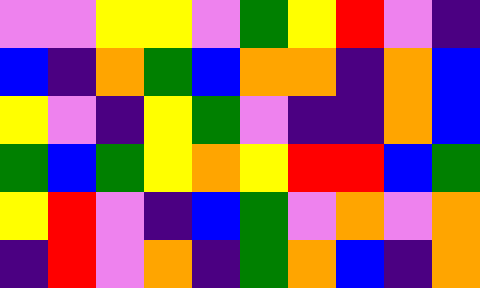[["violet", "violet", "yellow", "yellow", "violet", "green", "yellow", "red", "violet", "indigo"], ["blue", "indigo", "orange", "green", "blue", "orange", "orange", "indigo", "orange", "blue"], ["yellow", "violet", "indigo", "yellow", "green", "violet", "indigo", "indigo", "orange", "blue"], ["green", "blue", "green", "yellow", "orange", "yellow", "red", "red", "blue", "green"], ["yellow", "red", "violet", "indigo", "blue", "green", "violet", "orange", "violet", "orange"], ["indigo", "red", "violet", "orange", "indigo", "green", "orange", "blue", "indigo", "orange"]]